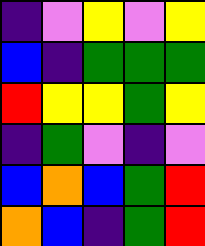[["indigo", "violet", "yellow", "violet", "yellow"], ["blue", "indigo", "green", "green", "green"], ["red", "yellow", "yellow", "green", "yellow"], ["indigo", "green", "violet", "indigo", "violet"], ["blue", "orange", "blue", "green", "red"], ["orange", "blue", "indigo", "green", "red"]]